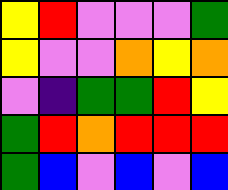[["yellow", "red", "violet", "violet", "violet", "green"], ["yellow", "violet", "violet", "orange", "yellow", "orange"], ["violet", "indigo", "green", "green", "red", "yellow"], ["green", "red", "orange", "red", "red", "red"], ["green", "blue", "violet", "blue", "violet", "blue"]]